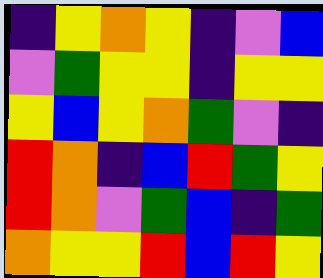[["indigo", "yellow", "orange", "yellow", "indigo", "violet", "blue"], ["violet", "green", "yellow", "yellow", "indigo", "yellow", "yellow"], ["yellow", "blue", "yellow", "orange", "green", "violet", "indigo"], ["red", "orange", "indigo", "blue", "red", "green", "yellow"], ["red", "orange", "violet", "green", "blue", "indigo", "green"], ["orange", "yellow", "yellow", "red", "blue", "red", "yellow"]]